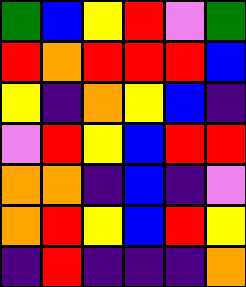[["green", "blue", "yellow", "red", "violet", "green"], ["red", "orange", "red", "red", "red", "blue"], ["yellow", "indigo", "orange", "yellow", "blue", "indigo"], ["violet", "red", "yellow", "blue", "red", "red"], ["orange", "orange", "indigo", "blue", "indigo", "violet"], ["orange", "red", "yellow", "blue", "red", "yellow"], ["indigo", "red", "indigo", "indigo", "indigo", "orange"]]